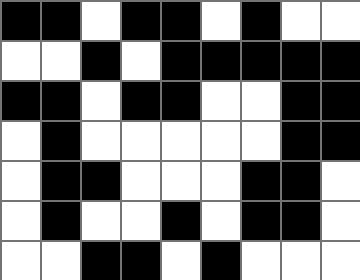[["black", "black", "white", "black", "black", "white", "black", "white", "white"], ["white", "white", "black", "white", "black", "black", "black", "black", "black"], ["black", "black", "white", "black", "black", "white", "white", "black", "black"], ["white", "black", "white", "white", "white", "white", "white", "black", "black"], ["white", "black", "black", "white", "white", "white", "black", "black", "white"], ["white", "black", "white", "white", "black", "white", "black", "black", "white"], ["white", "white", "black", "black", "white", "black", "white", "white", "white"]]